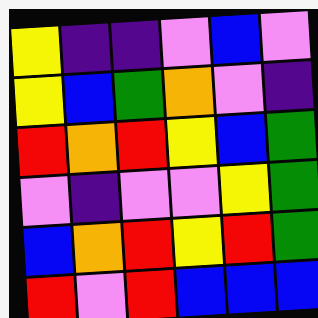[["yellow", "indigo", "indigo", "violet", "blue", "violet"], ["yellow", "blue", "green", "orange", "violet", "indigo"], ["red", "orange", "red", "yellow", "blue", "green"], ["violet", "indigo", "violet", "violet", "yellow", "green"], ["blue", "orange", "red", "yellow", "red", "green"], ["red", "violet", "red", "blue", "blue", "blue"]]